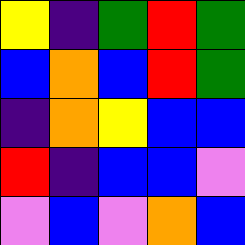[["yellow", "indigo", "green", "red", "green"], ["blue", "orange", "blue", "red", "green"], ["indigo", "orange", "yellow", "blue", "blue"], ["red", "indigo", "blue", "blue", "violet"], ["violet", "blue", "violet", "orange", "blue"]]